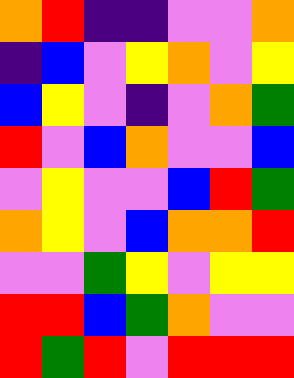[["orange", "red", "indigo", "indigo", "violet", "violet", "orange"], ["indigo", "blue", "violet", "yellow", "orange", "violet", "yellow"], ["blue", "yellow", "violet", "indigo", "violet", "orange", "green"], ["red", "violet", "blue", "orange", "violet", "violet", "blue"], ["violet", "yellow", "violet", "violet", "blue", "red", "green"], ["orange", "yellow", "violet", "blue", "orange", "orange", "red"], ["violet", "violet", "green", "yellow", "violet", "yellow", "yellow"], ["red", "red", "blue", "green", "orange", "violet", "violet"], ["red", "green", "red", "violet", "red", "red", "red"]]